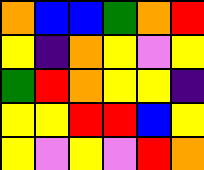[["orange", "blue", "blue", "green", "orange", "red"], ["yellow", "indigo", "orange", "yellow", "violet", "yellow"], ["green", "red", "orange", "yellow", "yellow", "indigo"], ["yellow", "yellow", "red", "red", "blue", "yellow"], ["yellow", "violet", "yellow", "violet", "red", "orange"]]